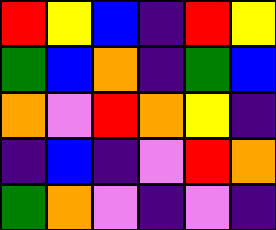[["red", "yellow", "blue", "indigo", "red", "yellow"], ["green", "blue", "orange", "indigo", "green", "blue"], ["orange", "violet", "red", "orange", "yellow", "indigo"], ["indigo", "blue", "indigo", "violet", "red", "orange"], ["green", "orange", "violet", "indigo", "violet", "indigo"]]